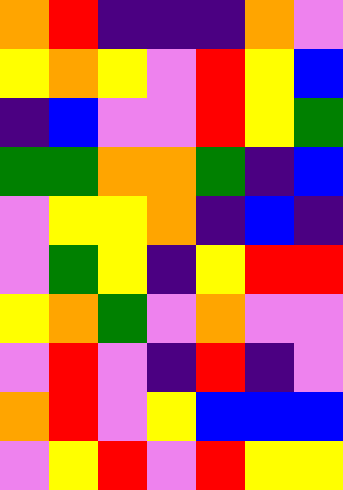[["orange", "red", "indigo", "indigo", "indigo", "orange", "violet"], ["yellow", "orange", "yellow", "violet", "red", "yellow", "blue"], ["indigo", "blue", "violet", "violet", "red", "yellow", "green"], ["green", "green", "orange", "orange", "green", "indigo", "blue"], ["violet", "yellow", "yellow", "orange", "indigo", "blue", "indigo"], ["violet", "green", "yellow", "indigo", "yellow", "red", "red"], ["yellow", "orange", "green", "violet", "orange", "violet", "violet"], ["violet", "red", "violet", "indigo", "red", "indigo", "violet"], ["orange", "red", "violet", "yellow", "blue", "blue", "blue"], ["violet", "yellow", "red", "violet", "red", "yellow", "yellow"]]